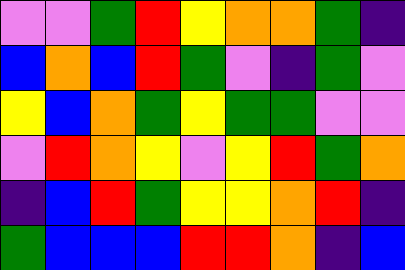[["violet", "violet", "green", "red", "yellow", "orange", "orange", "green", "indigo"], ["blue", "orange", "blue", "red", "green", "violet", "indigo", "green", "violet"], ["yellow", "blue", "orange", "green", "yellow", "green", "green", "violet", "violet"], ["violet", "red", "orange", "yellow", "violet", "yellow", "red", "green", "orange"], ["indigo", "blue", "red", "green", "yellow", "yellow", "orange", "red", "indigo"], ["green", "blue", "blue", "blue", "red", "red", "orange", "indigo", "blue"]]